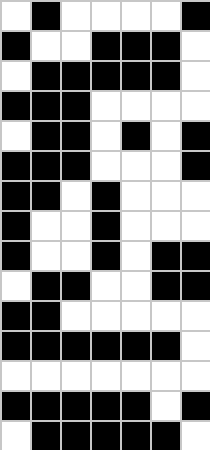[["white", "black", "white", "white", "white", "white", "black"], ["black", "white", "white", "black", "black", "black", "white"], ["white", "black", "black", "black", "black", "black", "white"], ["black", "black", "black", "white", "white", "white", "white"], ["white", "black", "black", "white", "black", "white", "black"], ["black", "black", "black", "white", "white", "white", "black"], ["black", "black", "white", "black", "white", "white", "white"], ["black", "white", "white", "black", "white", "white", "white"], ["black", "white", "white", "black", "white", "black", "black"], ["white", "black", "black", "white", "white", "black", "black"], ["black", "black", "white", "white", "white", "white", "white"], ["black", "black", "black", "black", "black", "black", "white"], ["white", "white", "white", "white", "white", "white", "white"], ["black", "black", "black", "black", "black", "white", "black"], ["white", "black", "black", "black", "black", "black", "white"]]